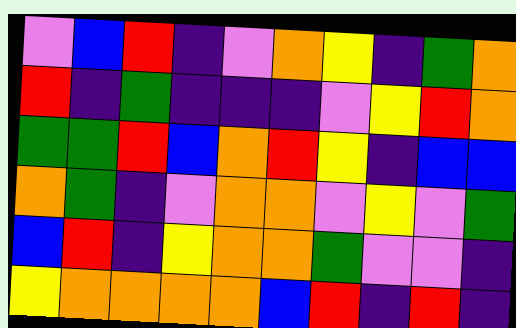[["violet", "blue", "red", "indigo", "violet", "orange", "yellow", "indigo", "green", "orange"], ["red", "indigo", "green", "indigo", "indigo", "indigo", "violet", "yellow", "red", "orange"], ["green", "green", "red", "blue", "orange", "red", "yellow", "indigo", "blue", "blue"], ["orange", "green", "indigo", "violet", "orange", "orange", "violet", "yellow", "violet", "green"], ["blue", "red", "indigo", "yellow", "orange", "orange", "green", "violet", "violet", "indigo"], ["yellow", "orange", "orange", "orange", "orange", "blue", "red", "indigo", "red", "indigo"]]